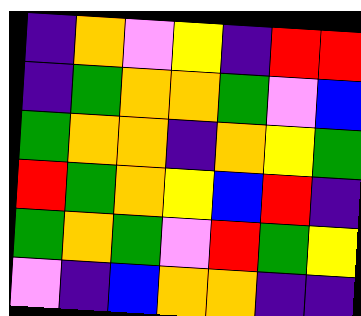[["indigo", "orange", "violet", "yellow", "indigo", "red", "red"], ["indigo", "green", "orange", "orange", "green", "violet", "blue"], ["green", "orange", "orange", "indigo", "orange", "yellow", "green"], ["red", "green", "orange", "yellow", "blue", "red", "indigo"], ["green", "orange", "green", "violet", "red", "green", "yellow"], ["violet", "indigo", "blue", "orange", "orange", "indigo", "indigo"]]